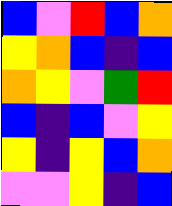[["blue", "violet", "red", "blue", "orange"], ["yellow", "orange", "blue", "indigo", "blue"], ["orange", "yellow", "violet", "green", "red"], ["blue", "indigo", "blue", "violet", "yellow"], ["yellow", "indigo", "yellow", "blue", "orange"], ["violet", "violet", "yellow", "indigo", "blue"]]